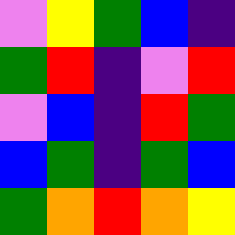[["violet", "yellow", "green", "blue", "indigo"], ["green", "red", "indigo", "violet", "red"], ["violet", "blue", "indigo", "red", "green"], ["blue", "green", "indigo", "green", "blue"], ["green", "orange", "red", "orange", "yellow"]]